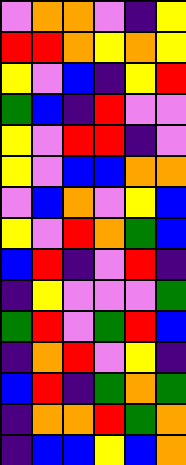[["violet", "orange", "orange", "violet", "indigo", "yellow"], ["red", "red", "orange", "yellow", "orange", "yellow"], ["yellow", "violet", "blue", "indigo", "yellow", "red"], ["green", "blue", "indigo", "red", "violet", "violet"], ["yellow", "violet", "red", "red", "indigo", "violet"], ["yellow", "violet", "blue", "blue", "orange", "orange"], ["violet", "blue", "orange", "violet", "yellow", "blue"], ["yellow", "violet", "red", "orange", "green", "blue"], ["blue", "red", "indigo", "violet", "red", "indigo"], ["indigo", "yellow", "violet", "violet", "violet", "green"], ["green", "red", "violet", "green", "red", "blue"], ["indigo", "orange", "red", "violet", "yellow", "indigo"], ["blue", "red", "indigo", "green", "orange", "green"], ["indigo", "orange", "orange", "red", "green", "orange"], ["indigo", "blue", "blue", "yellow", "blue", "orange"]]